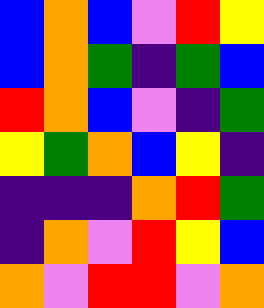[["blue", "orange", "blue", "violet", "red", "yellow"], ["blue", "orange", "green", "indigo", "green", "blue"], ["red", "orange", "blue", "violet", "indigo", "green"], ["yellow", "green", "orange", "blue", "yellow", "indigo"], ["indigo", "indigo", "indigo", "orange", "red", "green"], ["indigo", "orange", "violet", "red", "yellow", "blue"], ["orange", "violet", "red", "red", "violet", "orange"]]